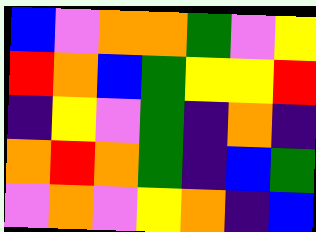[["blue", "violet", "orange", "orange", "green", "violet", "yellow"], ["red", "orange", "blue", "green", "yellow", "yellow", "red"], ["indigo", "yellow", "violet", "green", "indigo", "orange", "indigo"], ["orange", "red", "orange", "green", "indigo", "blue", "green"], ["violet", "orange", "violet", "yellow", "orange", "indigo", "blue"]]